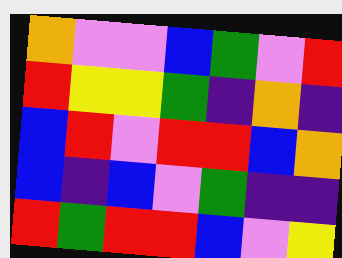[["orange", "violet", "violet", "blue", "green", "violet", "red"], ["red", "yellow", "yellow", "green", "indigo", "orange", "indigo"], ["blue", "red", "violet", "red", "red", "blue", "orange"], ["blue", "indigo", "blue", "violet", "green", "indigo", "indigo"], ["red", "green", "red", "red", "blue", "violet", "yellow"]]